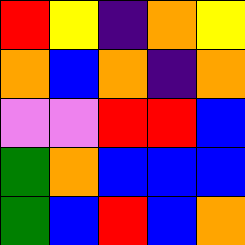[["red", "yellow", "indigo", "orange", "yellow"], ["orange", "blue", "orange", "indigo", "orange"], ["violet", "violet", "red", "red", "blue"], ["green", "orange", "blue", "blue", "blue"], ["green", "blue", "red", "blue", "orange"]]